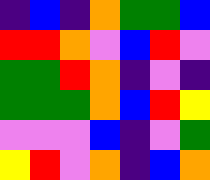[["indigo", "blue", "indigo", "orange", "green", "green", "blue"], ["red", "red", "orange", "violet", "blue", "red", "violet"], ["green", "green", "red", "orange", "indigo", "violet", "indigo"], ["green", "green", "green", "orange", "blue", "red", "yellow"], ["violet", "violet", "violet", "blue", "indigo", "violet", "green"], ["yellow", "red", "violet", "orange", "indigo", "blue", "orange"]]